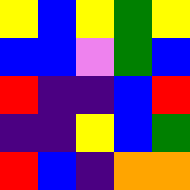[["yellow", "blue", "yellow", "green", "yellow"], ["blue", "blue", "violet", "green", "blue"], ["red", "indigo", "indigo", "blue", "red"], ["indigo", "indigo", "yellow", "blue", "green"], ["red", "blue", "indigo", "orange", "orange"]]